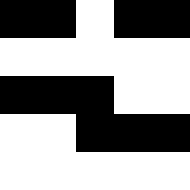[["black", "black", "white", "black", "black"], ["white", "white", "white", "white", "white"], ["black", "black", "black", "white", "white"], ["white", "white", "black", "black", "black"], ["white", "white", "white", "white", "white"]]